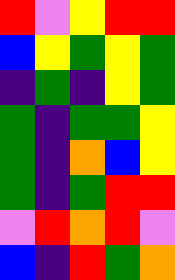[["red", "violet", "yellow", "red", "red"], ["blue", "yellow", "green", "yellow", "green"], ["indigo", "green", "indigo", "yellow", "green"], ["green", "indigo", "green", "green", "yellow"], ["green", "indigo", "orange", "blue", "yellow"], ["green", "indigo", "green", "red", "red"], ["violet", "red", "orange", "red", "violet"], ["blue", "indigo", "red", "green", "orange"]]